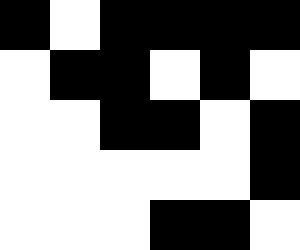[["black", "white", "black", "black", "black", "black"], ["white", "black", "black", "white", "black", "white"], ["white", "white", "black", "black", "white", "black"], ["white", "white", "white", "white", "white", "black"], ["white", "white", "white", "black", "black", "white"]]